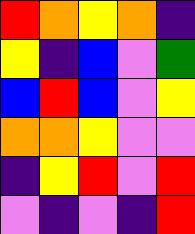[["red", "orange", "yellow", "orange", "indigo"], ["yellow", "indigo", "blue", "violet", "green"], ["blue", "red", "blue", "violet", "yellow"], ["orange", "orange", "yellow", "violet", "violet"], ["indigo", "yellow", "red", "violet", "red"], ["violet", "indigo", "violet", "indigo", "red"]]